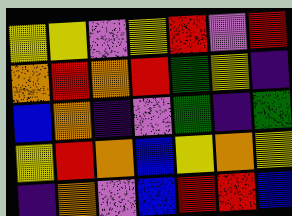[["yellow", "yellow", "violet", "yellow", "red", "violet", "red"], ["orange", "red", "orange", "red", "green", "yellow", "indigo"], ["blue", "orange", "indigo", "violet", "green", "indigo", "green"], ["yellow", "red", "orange", "blue", "yellow", "orange", "yellow"], ["indigo", "orange", "violet", "blue", "red", "red", "blue"]]